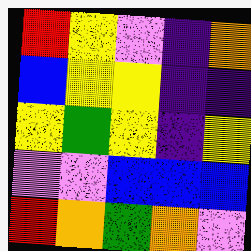[["red", "yellow", "violet", "indigo", "orange"], ["blue", "yellow", "yellow", "indigo", "indigo"], ["yellow", "green", "yellow", "indigo", "yellow"], ["violet", "violet", "blue", "blue", "blue"], ["red", "orange", "green", "orange", "violet"]]